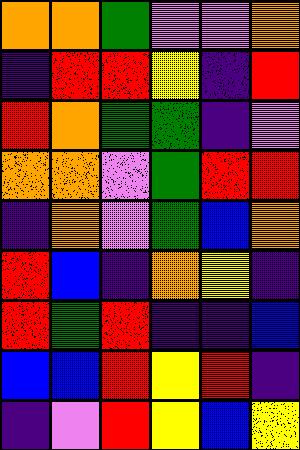[["orange", "orange", "green", "violet", "violet", "orange"], ["indigo", "red", "red", "yellow", "indigo", "red"], ["red", "orange", "green", "green", "indigo", "violet"], ["orange", "orange", "violet", "green", "red", "red"], ["indigo", "orange", "violet", "green", "blue", "orange"], ["red", "blue", "indigo", "orange", "yellow", "indigo"], ["red", "green", "red", "indigo", "indigo", "blue"], ["blue", "blue", "red", "yellow", "red", "indigo"], ["indigo", "violet", "red", "yellow", "blue", "yellow"]]